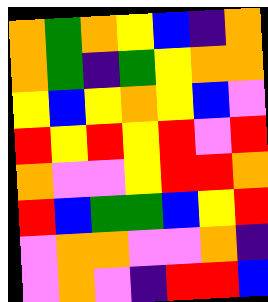[["orange", "green", "orange", "yellow", "blue", "indigo", "orange"], ["orange", "green", "indigo", "green", "yellow", "orange", "orange"], ["yellow", "blue", "yellow", "orange", "yellow", "blue", "violet"], ["red", "yellow", "red", "yellow", "red", "violet", "red"], ["orange", "violet", "violet", "yellow", "red", "red", "orange"], ["red", "blue", "green", "green", "blue", "yellow", "red"], ["violet", "orange", "orange", "violet", "violet", "orange", "indigo"], ["violet", "orange", "violet", "indigo", "red", "red", "blue"]]